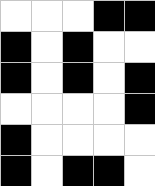[["white", "white", "white", "black", "black"], ["black", "white", "black", "white", "white"], ["black", "white", "black", "white", "black"], ["white", "white", "white", "white", "black"], ["black", "white", "white", "white", "white"], ["black", "white", "black", "black", "white"]]